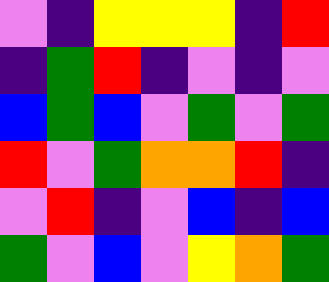[["violet", "indigo", "yellow", "yellow", "yellow", "indigo", "red"], ["indigo", "green", "red", "indigo", "violet", "indigo", "violet"], ["blue", "green", "blue", "violet", "green", "violet", "green"], ["red", "violet", "green", "orange", "orange", "red", "indigo"], ["violet", "red", "indigo", "violet", "blue", "indigo", "blue"], ["green", "violet", "blue", "violet", "yellow", "orange", "green"]]